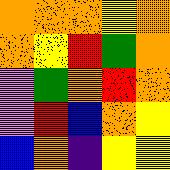[["orange", "orange", "orange", "yellow", "orange"], ["orange", "yellow", "red", "green", "orange"], ["violet", "green", "orange", "red", "orange"], ["violet", "red", "blue", "orange", "yellow"], ["blue", "orange", "indigo", "yellow", "yellow"]]